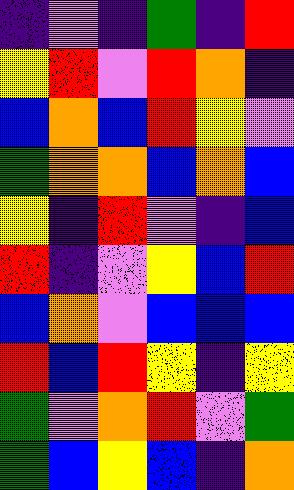[["indigo", "violet", "indigo", "green", "indigo", "red"], ["yellow", "red", "violet", "red", "orange", "indigo"], ["blue", "orange", "blue", "red", "yellow", "violet"], ["green", "orange", "orange", "blue", "orange", "blue"], ["yellow", "indigo", "red", "violet", "indigo", "blue"], ["red", "indigo", "violet", "yellow", "blue", "red"], ["blue", "orange", "violet", "blue", "blue", "blue"], ["red", "blue", "red", "yellow", "indigo", "yellow"], ["green", "violet", "orange", "red", "violet", "green"], ["green", "blue", "yellow", "blue", "indigo", "orange"]]